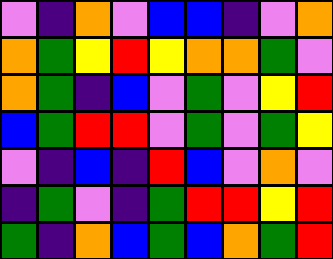[["violet", "indigo", "orange", "violet", "blue", "blue", "indigo", "violet", "orange"], ["orange", "green", "yellow", "red", "yellow", "orange", "orange", "green", "violet"], ["orange", "green", "indigo", "blue", "violet", "green", "violet", "yellow", "red"], ["blue", "green", "red", "red", "violet", "green", "violet", "green", "yellow"], ["violet", "indigo", "blue", "indigo", "red", "blue", "violet", "orange", "violet"], ["indigo", "green", "violet", "indigo", "green", "red", "red", "yellow", "red"], ["green", "indigo", "orange", "blue", "green", "blue", "orange", "green", "red"]]